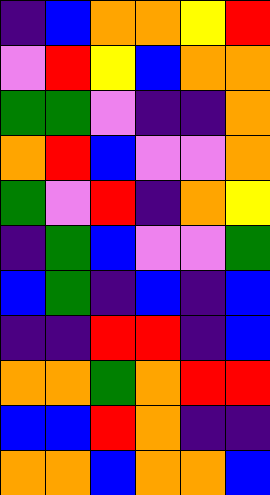[["indigo", "blue", "orange", "orange", "yellow", "red"], ["violet", "red", "yellow", "blue", "orange", "orange"], ["green", "green", "violet", "indigo", "indigo", "orange"], ["orange", "red", "blue", "violet", "violet", "orange"], ["green", "violet", "red", "indigo", "orange", "yellow"], ["indigo", "green", "blue", "violet", "violet", "green"], ["blue", "green", "indigo", "blue", "indigo", "blue"], ["indigo", "indigo", "red", "red", "indigo", "blue"], ["orange", "orange", "green", "orange", "red", "red"], ["blue", "blue", "red", "orange", "indigo", "indigo"], ["orange", "orange", "blue", "orange", "orange", "blue"]]